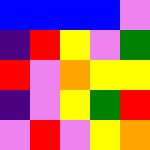[["blue", "blue", "blue", "blue", "violet"], ["indigo", "red", "yellow", "violet", "green"], ["red", "violet", "orange", "yellow", "yellow"], ["indigo", "violet", "yellow", "green", "red"], ["violet", "red", "violet", "yellow", "orange"]]